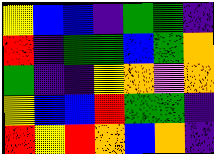[["yellow", "blue", "blue", "indigo", "green", "green", "indigo"], ["red", "indigo", "green", "green", "blue", "green", "orange"], ["green", "indigo", "indigo", "yellow", "orange", "violet", "orange"], ["yellow", "blue", "blue", "red", "green", "green", "indigo"], ["red", "yellow", "red", "orange", "blue", "orange", "indigo"]]